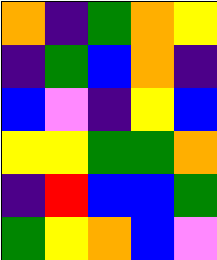[["orange", "indigo", "green", "orange", "yellow"], ["indigo", "green", "blue", "orange", "indigo"], ["blue", "violet", "indigo", "yellow", "blue"], ["yellow", "yellow", "green", "green", "orange"], ["indigo", "red", "blue", "blue", "green"], ["green", "yellow", "orange", "blue", "violet"]]